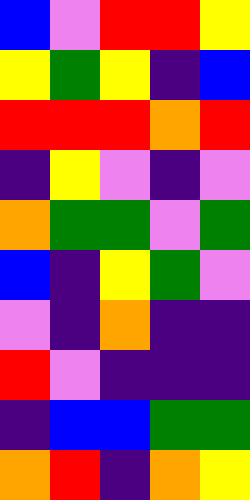[["blue", "violet", "red", "red", "yellow"], ["yellow", "green", "yellow", "indigo", "blue"], ["red", "red", "red", "orange", "red"], ["indigo", "yellow", "violet", "indigo", "violet"], ["orange", "green", "green", "violet", "green"], ["blue", "indigo", "yellow", "green", "violet"], ["violet", "indigo", "orange", "indigo", "indigo"], ["red", "violet", "indigo", "indigo", "indigo"], ["indigo", "blue", "blue", "green", "green"], ["orange", "red", "indigo", "orange", "yellow"]]